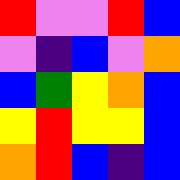[["red", "violet", "violet", "red", "blue"], ["violet", "indigo", "blue", "violet", "orange"], ["blue", "green", "yellow", "orange", "blue"], ["yellow", "red", "yellow", "yellow", "blue"], ["orange", "red", "blue", "indigo", "blue"]]